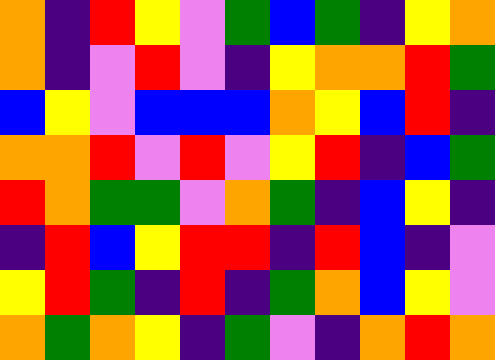[["orange", "indigo", "red", "yellow", "violet", "green", "blue", "green", "indigo", "yellow", "orange"], ["orange", "indigo", "violet", "red", "violet", "indigo", "yellow", "orange", "orange", "red", "green"], ["blue", "yellow", "violet", "blue", "blue", "blue", "orange", "yellow", "blue", "red", "indigo"], ["orange", "orange", "red", "violet", "red", "violet", "yellow", "red", "indigo", "blue", "green"], ["red", "orange", "green", "green", "violet", "orange", "green", "indigo", "blue", "yellow", "indigo"], ["indigo", "red", "blue", "yellow", "red", "red", "indigo", "red", "blue", "indigo", "violet"], ["yellow", "red", "green", "indigo", "red", "indigo", "green", "orange", "blue", "yellow", "violet"], ["orange", "green", "orange", "yellow", "indigo", "green", "violet", "indigo", "orange", "red", "orange"]]